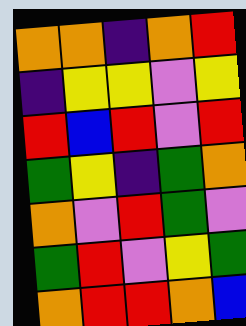[["orange", "orange", "indigo", "orange", "red"], ["indigo", "yellow", "yellow", "violet", "yellow"], ["red", "blue", "red", "violet", "red"], ["green", "yellow", "indigo", "green", "orange"], ["orange", "violet", "red", "green", "violet"], ["green", "red", "violet", "yellow", "green"], ["orange", "red", "red", "orange", "blue"]]